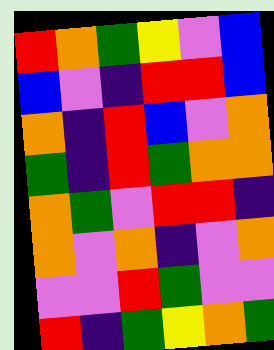[["red", "orange", "green", "yellow", "violet", "blue"], ["blue", "violet", "indigo", "red", "red", "blue"], ["orange", "indigo", "red", "blue", "violet", "orange"], ["green", "indigo", "red", "green", "orange", "orange"], ["orange", "green", "violet", "red", "red", "indigo"], ["orange", "violet", "orange", "indigo", "violet", "orange"], ["violet", "violet", "red", "green", "violet", "violet"], ["red", "indigo", "green", "yellow", "orange", "green"]]